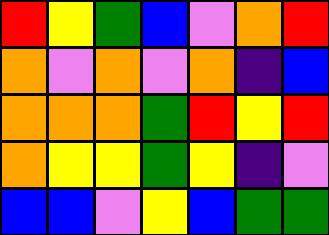[["red", "yellow", "green", "blue", "violet", "orange", "red"], ["orange", "violet", "orange", "violet", "orange", "indigo", "blue"], ["orange", "orange", "orange", "green", "red", "yellow", "red"], ["orange", "yellow", "yellow", "green", "yellow", "indigo", "violet"], ["blue", "blue", "violet", "yellow", "blue", "green", "green"]]